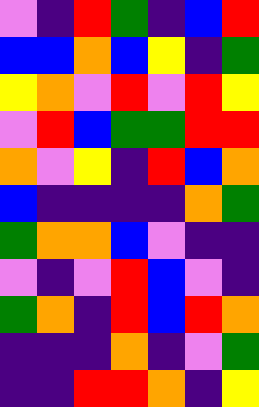[["violet", "indigo", "red", "green", "indigo", "blue", "red"], ["blue", "blue", "orange", "blue", "yellow", "indigo", "green"], ["yellow", "orange", "violet", "red", "violet", "red", "yellow"], ["violet", "red", "blue", "green", "green", "red", "red"], ["orange", "violet", "yellow", "indigo", "red", "blue", "orange"], ["blue", "indigo", "indigo", "indigo", "indigo", "orange", "green"], ["green", "orange", "orange", "blue", "violet", "indigo", "indigo"], ["violet", "indigo", "violet", "red", "blue", "violet", "indigo"], ["green", "orange", "indigo", "red", "blue", "red", "orange"], ["indigo", "indigo", "indigo", "orange", "indigo", "violet", "green"], ["indigo", "indigo", "red", "red", "orange", "indigo", "yellow"]]